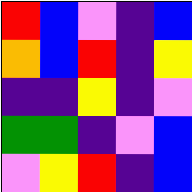[["red", "blue", "violet", "indigo", "blue"], ["orange", "blue", "red", "indigo", "yellow"], ["indigo", "indigo", "yellow", "indigo", "violet"], ["green", "green", "indigo", "violet", "blue"], ["violet", "yellow", "red", "indigo", "blue"]]